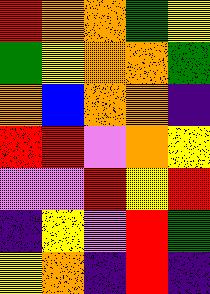[["red", "orange", "orange", "green", "yellow"], ["green", "yellow", "orange", "orange", "green"], ["orange", "blue", "orange", "orange", "indigo"], ["red", "red", "violet", "orange", "yellow"], ["violet", "violet", "red", "yellow", "red"], ["indigo", "yellow", "violet", "red", "green"], ["yellow", "orange", "indigo", "red", "indigo"]]